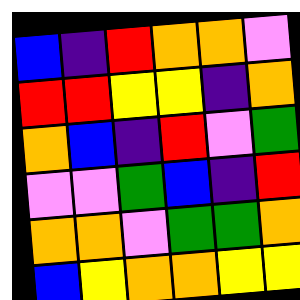[["blue", "indigo", "red", "orange", "orange", "violet"], ["red", "red", "yellow", "yellow", "indigo", "orange"], ["orange", "blue", "indigo", "red", "violet", "green"], ["violet", "violet", "green", "blue", "indigo", "red"], ["orange", "orange", "violet", "green", "green", "orange"], ["blue", "yellow", "orange", "orange", "yellow", "yellow"]]